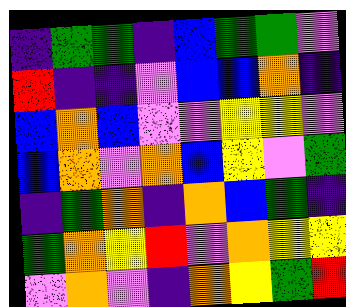[["indigo", "green", "green", "indigo", "blue", "green", "green", "violet"], ["red", "indigo", "indigo", "violet", "blue", "blue", "orange", "indigo"], ["blue", "orange", "blue", "violet", "violet", "yellow", "yellow", "violet"], ["blue", "orange", "violet", "orange", "blue", "yellow", "violet", "green"], ["indigo", "green", "orange", "indigo", "orange", "blue", "green", "indigo"], ["green", "orange", "yellow", "red", "violet", "orange", "yellow", "yellow"], ["violet", "orange", "violet", "indigo", "orange", "yellow", "green", "red"]]